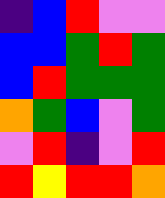[["indigo", "blue", "red", "violet", "violet"], ["blue", "blue", "green", "red", "green"], ["blue", "red", "green", "green", "green"], ["orange", "green", "blue", "violet", "green"], ["violet", "red", "indigo", "violet", "red"], ["red", "yellow", "red", "red", "orange"]]